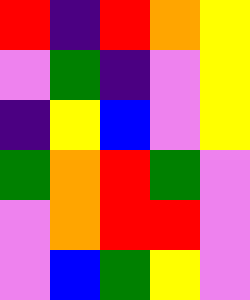[["red", "indigo", "red", "orange", "yellow"], ["violet", "green", "indigo", "violet", "yellow"], ["indigo", "yellow", "blue", "violet", "yellow"], ["green", "orange", "red", "green", "violet"], ["violet", "orange", "red", "red", "violet"], ["violet", "blue", "green", "yellow", "violet"]]